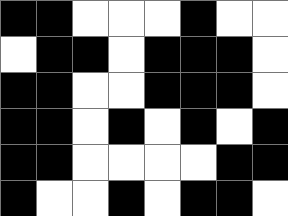[["black", "black", "white", "white", "white", "black", "white", "white"], ["white", "black", "black", "white", "black", "black", "black", "white"], ["black", "black", "white", "white", "black", "black", "black", "white"], ["black", "black", "white", "black", "white", "black", "white", "black"], ["black", "black", "white", "white", "white", "white", "black", "black"], ["black", "white", "white", "black", "white", "black", "black", "white"]]